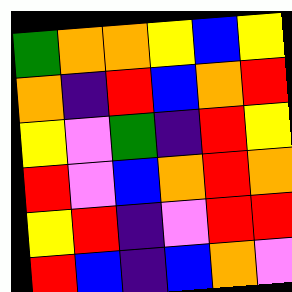[["green", "orange", "orange", "yellow", "blue", "yellow"], ["orange", "indigo", "red", "blue", "orange", "red"], ["yellow", "violet", "green", "indigo", "red", "yellow"], ["red", "violet", "blue", "orange", "red", "orange"], ["yellow", "red", "indigo", "violet", "red", "red"], ["red", "blue", "indigo", "blue", "orange", "violet"]]